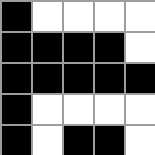[["black", "white", "white", "white", "white"], ["black", "black", "black", "black", "white"], ["black", "black", "black", "black", "black"], ["black", "white", "white", "white", "white"], ["black", "white", "black", "black", "white"]]